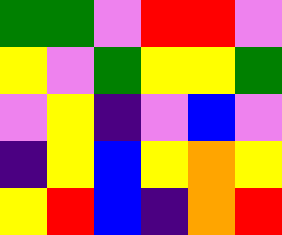[["green", "green", "violet", "red", "red", "violet"], ["yellow", "violet", "green", "yellow", "yellow", "green"], ["violet", "yellow", "indigo", "violet", "blue", "violet"], ["indigo", "yellow", "blue", "yellow", "orange", "yellow"], ["yellow", "red", "blue", "indigo", "orange", "red"]]